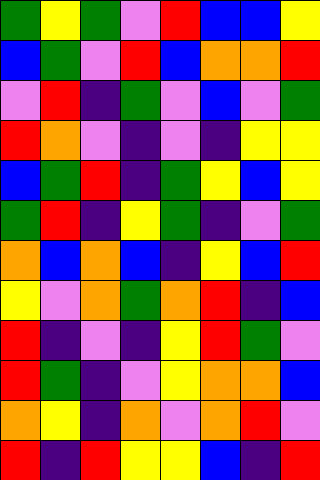[["green", "yellow", "green", "violet", "red", "blue", "blue", "yellow"], ["blue", "green", "violet", "red", "blue", "orange", "orange", "red"], ["violet", "red", "indigo", "green", "violet", "blue", "violet", "green"], ["red", "orange", "violet", "indigo", "violet", "indigo", "yellow", "yellow"], ["blue", "green", "red", "indigo", "green", "yellow", "blue", "yellow"], ["green", "red", "indigo", "yellow", "green", "indigo", "violet", "green"], ["orange", "blue", "orange", "blue", "indigo", "yellow", "blue", "red"], ["yellow", "violet", "orange", "green", "orange", "red", "indigo", "blue"], ["red", "indigo", "violet", "indigo", "yellow", "red", "green", "violet"], ["red", "green", "indigo", "violet", "yellow", "orange", "orange", "blue"], ["orange", "yellow", "indigo", "orange", "violet", "orange", "red", "violet"], ["red", "indigo", "red", "yellow", "yellow", "blue", "indigo", "red"]]